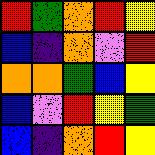[["red", "green", "orange", "red", "yellow"], ["blue", "indigo", "orange", "violet", "red"], ["orange", "orange", "green", "blue", "yellow"], ["blue", "violet", "red", "yellow", "green"], ["blue", "indigo", "orange", "red", "yellow"]]